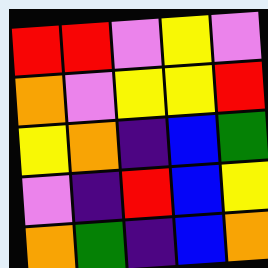[["red", "red", "violet", "yellow", "violet"], ["orange", "violet", "yellow", "yellow", "red"], ["yellow", "orange", "indigo", "blue", "green"], ["violet", "indigo", "red", "blue", "yellow"], ["orange", "green", "indigo", "blue", "orange"]]